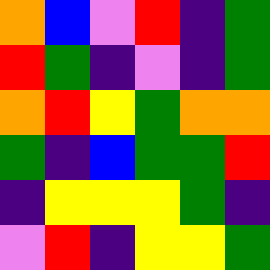[["orange", "blue", "violet", "red", "indigo", "green"], ["red", "green", "indigo", "violet", "indigo", "green"], ["orange", "red", "yellow", "green", "orange", "orange"], ["green", "indigo", "blue", "green", "green", "red"], ["indigo", "yellow", "yellow", "yellow", "green", "indigo"], ["violet", "red", "indigo", "yellow", "yellow", "green"]]